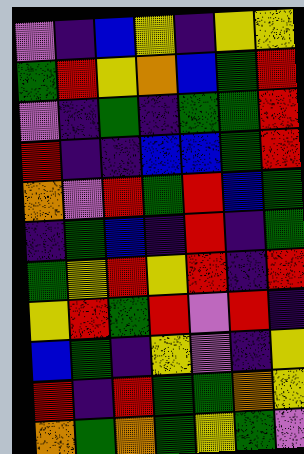[["violet", "indigo", "blue", "yellow", "indigo", "yellow", "yellow"], ["green", "red", "yellow", "orange", "blue", "green", "red"], ["violet", "indigo", "green", "indigo", "green", "green", "red"], ["red", "indigo", "indigo", "blue", "blue", "green", "red"], ["orange", "violet", "red", "green", "red", "blue", "green"], ["indigo", "green", "blue", "indigo", "red", "indigo", "green"], ["green", "yellow", "red", "yellow", "red", "indigo", "red"], ["yellow", "red", "green", "red", "violet", "red", "indigo"], ["blue", "green", "indigo", "yellow", "violet", "indigo", "yellow"], ["red", "indigo", "red", "green", "green", "orange", "yellow"], ["orange", "green", "orange", "green", "yellow", "green", "violet"]]